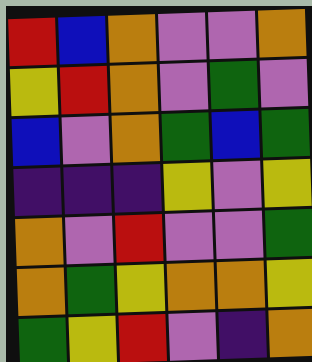[["red", "blue", "orange", "violet", "violet", "orange"], ["yellow", "red", "orange", "violet", "green", "violet"], ["blue", "violet", "orange", "green", "blue", "green"], ["indigo", "indigo", "indigo", "yellow", "violet", "yellow"], ["orange", "violet", "red", "violet", "violet", "green"], ["orange", "green", "yellow", "orange", "orange", "yellow"], ["green", "yellow", "red", "violet", "indigo", "orange"]]